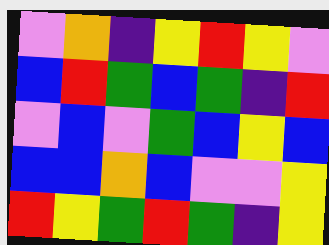[["violet", "orange", "indigo", "yellow", "red", "yellow", "violet"], ["blue", "red", "green", "blue", "green", "indigo", "red"], ["violet", "blue", "violet", "green", "blue", "yellow", "blue"], ["blue", "blue", "orange", "blue", "violet", "violet", "yellow"], ["red", "yellow", "green", "red", "green", "indigo", "yellow"]]